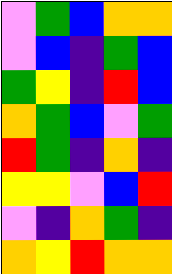[["violet", "green", "blue", "orange", "orange"], ["violet", "blue", "indigo", "green", "blue"], ["green", "yellow", "indigo", "red", "blue"], ["orange", "green", "blue", "violet", "green"], ["red", "green", "indigo", "orange", "indigo"], ["yellow", "yellow", "violet", "blue", "red"], ["violet", "indigo", "orange", "green", "indigo"], ["orange", "yellow", "red", "orange", "orange"]]